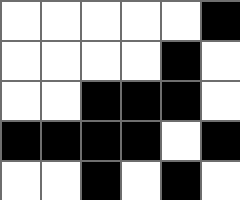[["white", "white", "white", "white", "white", "black"], ["white", "white", "white", "white", "black", "white"], ["white", "white", "black", "black", "black", "white"], ["black", "black", "black", "black", "white", "black"], ["white", "white", "black", "white", "black", "white"]]